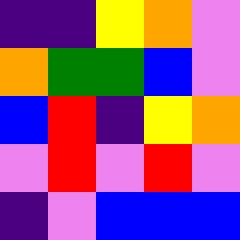[["indigo", "indigo", "yellow", "orange", "violet"], ["orange", "green", "green", "blue", "violet"], ["blue", "red", "indigo", "yellow", "orange"], ["violet", "red", "violet", "red", "violet"], ["indigo", "violet", "blue", "blue", "blue"]]